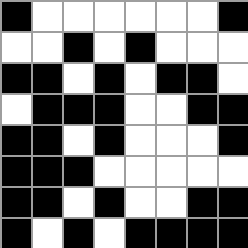[["black", "white", "white", "white", "white", "white", "white", "black"], ["white", "white", "black", "white", "black", "white", "white", "white"], ["black", "black", "white", "black", "white", "black", "black", "white"], ["white", "black", "black", "black", "white", "white", "black", "black"], ["black", "black", "white", "black", "white", "white", "white", "black"], ["black", "black", "black", "white", "white", "white", "white", "white"], ["black", "black", "white", "black", "white", "white", "black", "black"], ["black", "white", "black", "white", "black", "black", "black", "black"]]